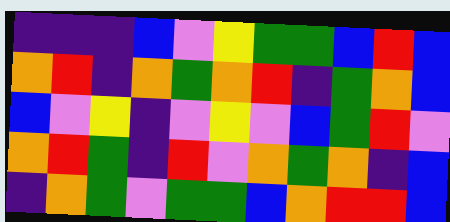[["indigo", "indigo", "indigo", "blue", "violet", "yellow", "green", "green", "blue", "red", "blue"], ["orange", "red", "indigo", "orange", "green", "orange", "red", "indigo", "green", "orange", "blue"], ["blue", "violet", "yellow", "indigo", "violet", "yellow", "violet", "blue", "green", "red", "violet"], ["orange", "red", "green", "indigo", "red", "violet", "orange", "green", "orange", "indigo", "blue"], ["indigo", "orange", "green", "violet", "green", "green", "blue", "orange", "red", "red", "blue"]]